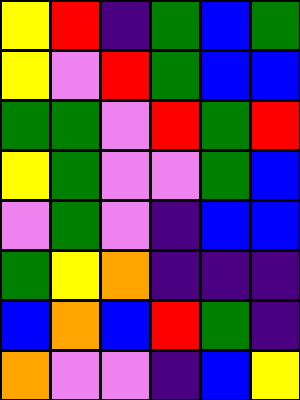[["yellow", "red", "indigo", "green", "blue", "green"], ["yellow", "violet", "red", "green", "blue", "blue"], ["green", "green", "violet", "red", "green", "red"], ["yellow", "green", "violet", "violet", "green", "blue"], ["violet", "green", "violet", "indigo", "blue", "blue"], ["green", "yellow", "orange", "indigo", "indigo", "indigo"], ["blue", "orange", "blue", "red", "green", "indigo"], ["orange", "violet", "violet", "indigo", "blue", "yellow"]]